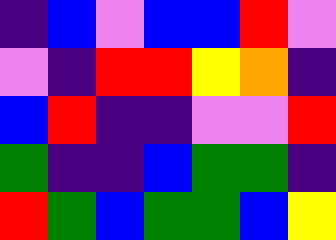[["indigo", "blue", "violet", "blue", "blue", "red", "violet"], ["violet", "indigo", "red", "red", "yellow", "orange", "indigo"], ["blue", "red", "indigo", "indigo", "violet", "violet", "red"], ["green", "indigo", "indigo", "blue", "green", "green", "indigo"], ["red", "green", "blue", "green", "green", "blue", "yellow"]]